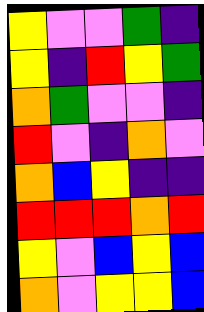[["yellow", "violet", "violet", "green", "indigo"], ["yellow", "indigo", "red", "yellow", "green"], ["orange", "green", "violet", "violet", "indigo"], ["red", "violet", "indigo", "orange", "violet"], ["orange", "blue", "yellow", "indigo", "indigo"], ["red", "red", "red", "orange", "red"], ["yellow", "violet", "blue", "yellow", "blue"], ["orange", "violet", "yellow", "yellow", "blue"]]